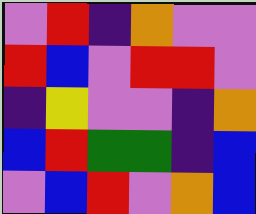[["violet", "red", "indigo", "orange", "violet", "violet"], ["red", "blue", "violet", "red", "red", "violet"], ["indigo", "yellow", "violet", "violet", "indigo", "orange"], ["blue", "red", "green", "green", "indigo", "blue"], ["violet", "blue", "red", "violet", "orange", "blue"]]